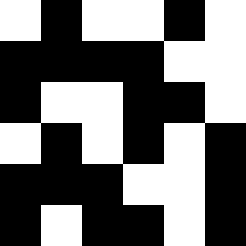[["white", "black", "white", "white", "black", "white"], ["black", "black", "black", "black", "white", "white"], ["black", "white", "white", "black", "black", "white"], ["white", "black", "white", "black", "white", "black"], ["black", "black", "black", "white", "white", "black"], ["black", "white", "black", "black", "white", "black"]]